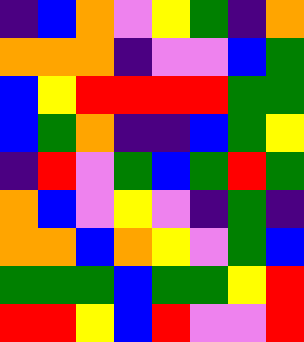[["indigo", "blue", "orange", "violet", "yellow", "green", "indigo", "orange"], ["orange", "orange", "orange", "indigo", "violet", "violet", "blue", "green"], ["blue", "yellow", "red", "red", "red", "red", "green", "green"], ["blue", "green", "orange", "indigo", "indigo", "blue", "green", "yellow"], ["indigo", "red", "violet", "green", "blue", "green", "red", "green"], ["orange", "blue", "violet", "yellow", "violet", "indigo", "green", "indigo"], ["orange", "orange", "blue", "orange", "yellow", "violet", "green", "blue"], ["green", "green", "green", "blue", "green", "green", "yellow", "red"], ["red", "red", "yellow", "blue", "red", "violet", "violet", "red"]]